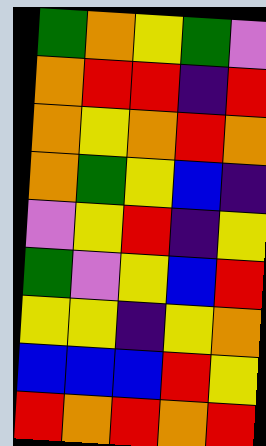[["green", "orange", "yellow", "green", "violet"], ["orange", "red", "red", "indigo", "red"], ["orange", "yellow", "orange", "red", "orange"], ["orange", "green", "yellow", "blue", "indigo"], ["violet", "yellow", "red", "indigo", "yellow"], ["green", "violet", "yellow", "blue", "red"], ["yellow", "yellow", "indigo", "yellow", "orange"], ["blue", "blue", "blue", "red", "yellow"], ["red", "orange", "red", "orange", "red"]]